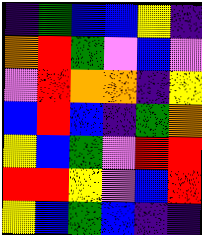[["indigo", "green", "blue", "blue", "yellow", "indigo"], ["orange", "red", "green", "violet", "blue", "violet"], ["violet", "red", "orange", "orange", "indigo", "yellow"], ["blue", "red", "blue", "indigo", "green", "orange"], ["yellow", "blue", "green", "violet", "red", "red"], ["red", "red", "yellow", "violet", "blue", "red"], ["yellow", "blue", "green", "blue", "indigo", "indigo"]]